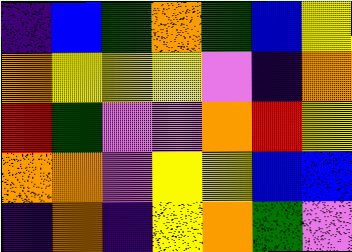[["indigo", "blue", "green", "orange", "green", "blue", "yellow"], ["orange", "yellow", "yellow", "yellow", "violet", "indigo", "orange"], ["red", "green", "violet", "violet", "orange", "red", "yellow"], ["orange", "orange", "violet", "yellow", "yellow", "blue", "blue"], ["indigo", "orange", "indigo", "yellow", "orange", "green", "violet"]]